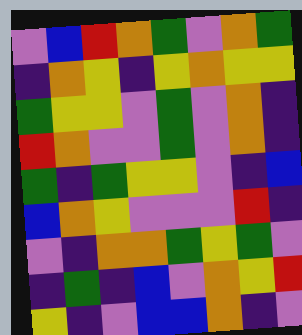[["violet", "blue", "red", "orange", "green", "violet", "orange", "green"], ["indigo", "orange", "yellow", "indigo", "yellow", "orange", "yellow", "yellow"], ["green", "yellow", "yellow", "violet", "green", "violet", "orange", "indigo"], ["red", "orange", "violet", "violet", "green", "violet", "orange", "indigo"], ["green", "indigo", "green", "yellow", "yellow", "violet", "indigo", "blue"], ["blue", "orange", "yellow", "violet", "violet", "violet", "red", "indigo"], ["violet", "indigo", "orange", "orange", "green", "yellow", "green", "violet"], ["indigo", "green", "indigo", "blue", "violet", "orange", "yellow", "red"], ["yellow", "indigo", "violet", "blue", "blue", "orange", "indigo", "violet"]]